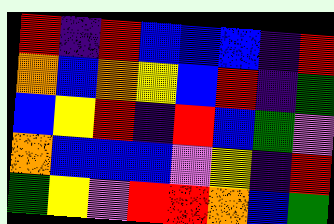[["red", "indigo", "red", "blue", "blue", "blue", "indigo", "red"], ["orange", "blue", "orange", "yellow", "blue", "red", "indigo", "green"], ["blue", "yellow", "red", "indigo", "red", "blue", "green", "violet"], ["orange", "blue", "blue", "blue", "violet", "yellow", "indigo", "red"], ["green", "yellow", "violet", "red", "red", "orange", "blue", "green"]]